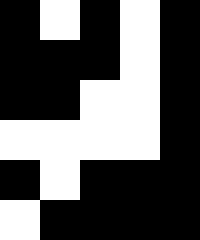[["black", "white", "black", "white", "black"], ["black", "black", "black", "white", "black"], ["black", "black", "white", "white", "black"], ["white", "white", "white", "white", "black"], ["black", "white", "black", "black", "black"], ["white", "black", "black", "black", "black"]]